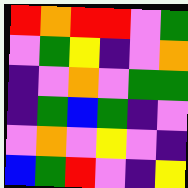[["red", "orange", "red", "red", "violet", "green"], ["violet", "green", "yellow", "indigo", "violet", "orange"], ["indigo", "violet", "orange", "violet", "green", "green"], ["indigo", "green", "blue", "green", "indigo", "violet"], ["violet", "orange", "violet", "yellow", "violet", "indigo"], ["blue", "green", "red", "violet", "indigo", "yellow"]]